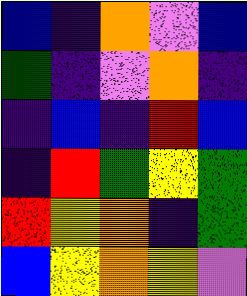[["blue", "indigo", "orange", "violet", "blue"], ["green", "indigo", "violet", "orange", "indigo"], ["indigo", "blue", "indigo", "red", "blue"], ["indigo", "red", "green", "yellow", "green"], ["red", "yellow", "orange", "indigo", "green"], ["blue", "yellow", "orange", "yellow", "violet"]]